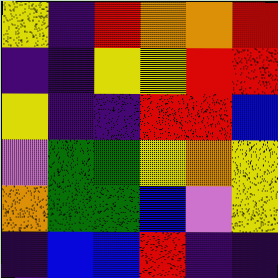[["yellow", "indigo", "red", "orange", "orange", "red"], ["indigo", "indigo", "yellow", "yellow", "red", "red"], ["yellow", "indigo", "indigo", "red", "red", "blue"], ["violet", "green", "green", "yellow", "orange", "yellow"], ["orange", "green", "green", "blue", "violet", "yellow"], ["indigo", "blue", "blue", "red", "indigo", "indigo"]]